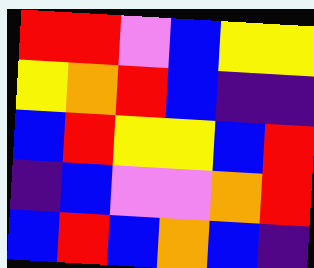[["red", "red", "violet", "blue", "yellow", "yellow"], ["yellow", "orange", "red", "blue", "indigo", "indigo"], ["blue", "red", "yellow", "yellow", "blue", "red"], ["indigo", "blue", "violet", "violet", "orange", "red"], ["blue", "red", "blue", "orange", "blue", "indigo"]]